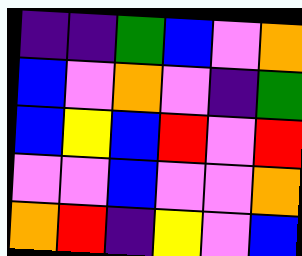[["indigo", "indigo", "green", "blue", "violet", "orange"], ["blue", "violet", "orange", "violet", "indigo", "green"], ["blue", "yellow", "blue", "red", "violet", "red"], ["violet", "violet", "blue", "violet", "violet", "orange"], ["orange", "red", "indigo", "yellow", "violet", "blue"]]